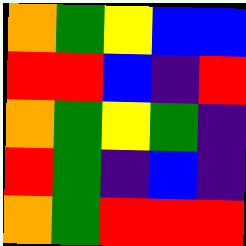[["orange", "green", "yellow", "blue", "blue"], ["red", "red", "blue", "indigo", "red"], ["orange", "green", "yellow", "green", "indigo"], ["red", "green", "indigo", "blue", "indigo"], ["orange", "green", "red", "red", "red"]]